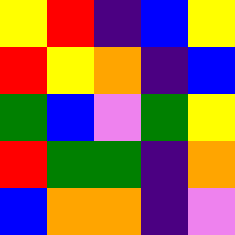[["yellow", "red", "indigo", "blue", "yellow"], ["red", "yellow", "orange", "indigo", "blue"], ["green", "blue", "violet", "green", "yellow"], ["red", "green", "green", "indigo", "orange"], ["blue", "orange", "orange", "indigo", "violet"]]